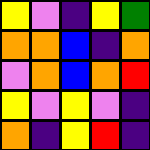[["yellow", "violet", "indigo", "yellow", "green"], ["orange", "orange", "blue", "indigo", "orange"], ["violet", "orange", "blue", "orange", "red"], ["yellow", "violet", "yellow", "violet", "indigo"], ["orange", "indigo", "yellow", "red", "indigo"]]